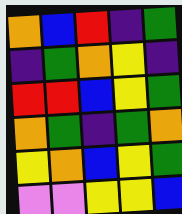[["orange", "blue", "red", "indigo", "green"], ["indigo", "green", "orange", "yellow", "indigo"], ["red", "red", "blue", "yellow", "green"], ["orange", "green", "indigo", "green", "orange"], ["yellow", "orange", "blue", "yellow", "green"], ["violet", "violet", "yellow", "yellow", "blue"]]